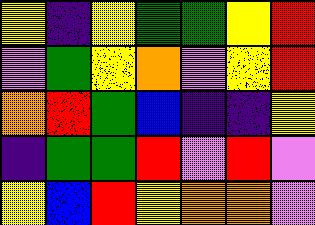[["yellow", "indigo", "yellow", "green", "green", "yellow", "red"], ["violet", "green", "yellow", "orange", "violet", "yellow", "red"], ["orange", "red", "green", "blue", "indigo", "indigo", "yellow"], ["indigo", "green", "green", "red", "violet", "red", "violet"], ["yellow", "blue", "red", "yellow", "orange", "orange", "violet"]]